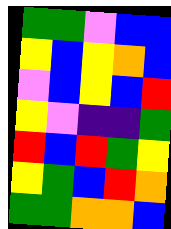[["green", "green", "violet", "blue", "blue"], ["yellow", "blue", "yellow", "orange", "blue"], ["violet", "blue", "yellow", "blue", "red"], ["yellow", "violet", "indigo", "indigo", "green"], ["red", "blue", "red", "green", "yellow"], ["yellow", "green", "blue", "red", "orange"], ["green", "green", "orange", "orange", "blue"]]